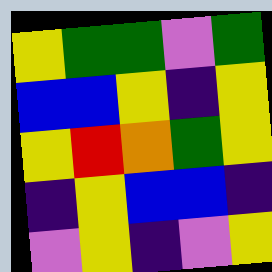[["yellow", "green", "green", "violet", "green"], ["blue", "blue", "yellow", "indigo", "yellow"], ["yellow", "red", "orange", "green", "yellow"], ["indigo", "yellow", "blue", "blue", "indigo"], ["violet", "yellow", "indigo", "violet", "yellow"]]